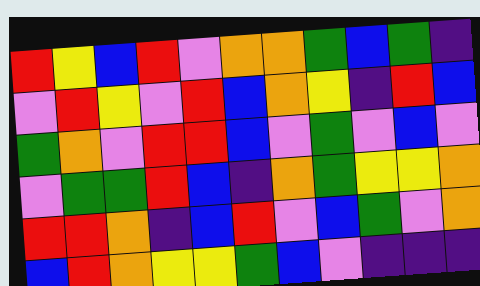[["red", "yellow", "blue", "red", "violet", "orange", "orange", "green", "blue", "green", "indigo"], ["violet", "red", "yellow", "violet", "red", "blue", "orange", "yellow", "indigo", "red", "blue"], ["green", "orange", "violet", "red", "red", "blue", "violet", "green", "violet", "blue", "violet"], ["violet", "green", "green", "red", "blue", "indigo", "orange", "green", "yellow", "yellow", "orange"], ["red", "red", "orange", "indigo", "blue", "red", "violet", "blue", "green", "violet", "orange"], ["blue", "red", "orange", "yellow", "yellow", "green", "blue", "violet", "indigo", "indigo", "indigo"]]